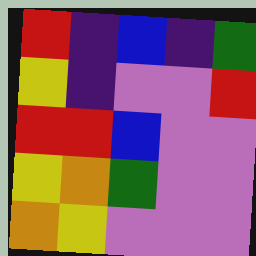[["red", "indigo", "blue", "indigo", "green"], ["yellow", "indigo", "violet", "violet", "red"], ["red", "red", "blue", "violet", "violet"], ["yellow", "orange", "green", "violet", "violet"], ["orange", "yellow", "violet", "violet", "violet"]]